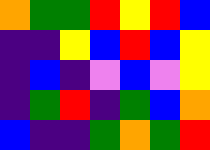[["orange", "green", "green", "red", "yellow", "red", "blue"], ["indigo", "indigo", "yellow", "blue", "red", "blue", "yellow"], ["indigo", "blue", "indigo", "violet", "blue", "violet", "yellow"], ["indigo", "green", "red", "indigo", "green", "blue", "orange"], ["blue", "indigo", "indigo", "green", "orange", "green", "red"]]